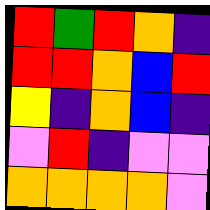[["red", "green", "red", "orange", "indigo"], ["red", "red", "orange", "blue", "red"], ["yellow", "indigo", "orange", "blue", "indigo"], ["violet", "red", "indigo", "violet", "violet"], ["orange", "orange", "orange", "orange", "violet"]]